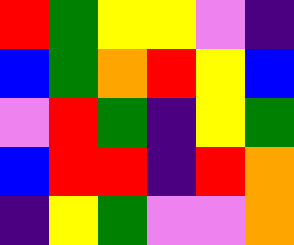[["red", "green", "yellow", "yellow", "violet", "indigo"], ["blue", "green", "orange", "red", "yellow", "blue"], ["violet", "red", "green", "indigo", "yellow", "green"], ["blue", "red", "red", "indigo", "red", "orange"], ["indigo", "yellow", "green", "violet", "violet", "orange"]]